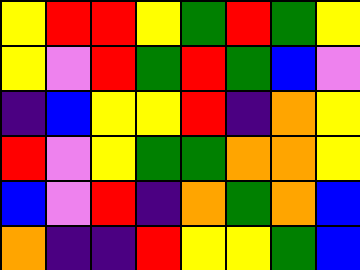[["yellow", "red", "red", "yellow", "green", "red", "green", "yellow"], ["yellow", "violet", "red", "green", "red", "green", "blue", "violet"], ["indigo", "blue", "yellow", "yellow", "red", "indigo", "orange", "yellow"], ["red", "violet", "yellow", "green", "green", "orange", "orange", "yellow"], ["blue", "violet", "red", "indigo", "orange", "green", "orange", "blue"], ["orange", "indigo", "indigo", "red", "yellow", "yellow", "green", "blue"]]